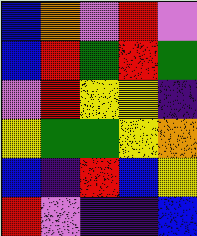[["blue", "orange", "violet", "red", "violet"], ["blue", "red", "green", "red", "green"], ["violet", "red", "yellow", "yellow", "indigo"], ["yellow", "green", "green", "yellow", "orange"], ["blue", "indigo", "red", "blue", "yellow"], ["red", "violet", "indigo", "indigo", "blue"]]